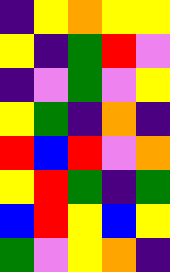[["indigo", "yellow", "orange", "yellow", "yellow"], ["yellow", "indigo", "green", "red", "violet"], ["indigo", "violet", "green", "violet", "yellow"], ["yellow", "green", "indigo", "orange", "indigo"], ["red", "blue", "red", "violet", "orange"], ["yellow", "red", "green", "indigo", "green"], ["blue", "red", "yellow", "blue", "yellow"], ["green", "violet", "yellow", "orange", "indigo"]]